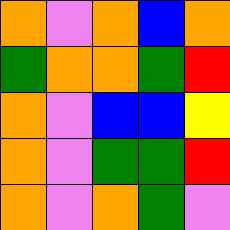[["orange", "violet", "orange", "blue", "orange"], ["green", "orange", "orange", "green", "red"], ["orange", "violet", "blue", "blue", "yellow"], ["orange", "violet", "green", "green", "red"], ["orange", "violet", "orange", "green", "violet"]]